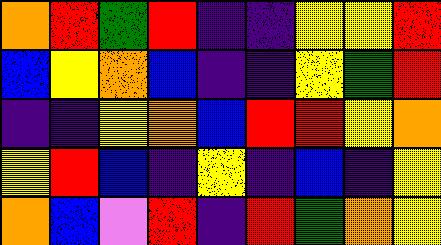[["orange", "red", "green", "red", "indigo", "indigo", "yellow", "yellow", "red"], ["blue", "yellow", "orange", "blue", "indigo", "indigo", "yellow", "green", "red"], ["indigo", "indigo", "yellow", "orange", "blue", "red", "red", "yellow", "orange"], ["yellow", "red", "blue", "indigo", "yellow", "indigo", "blue", "indigo", "yellow"], ["orange", "blue", "violet", "red", "indigo", "red", "green", "orange", "yellow"]]